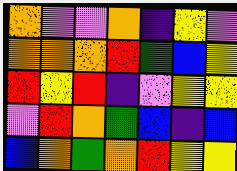[["orange", "violet", "violet", "orange", "indigo", "yellow", "violet"], ["orange", "orange", "orange", "red", "green", "blue", "yellow"], ["red", "yellow", "red", "indigo", "violet", "yellow", "yellow"], ["violet", "red", "orange", "green", "blue", "indigo", "blue"], ["blue", "orange", "green", "orange", "red", "yellow", "yellow"]]